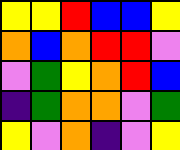[["yellow", "yellow", "red", "blue", "blue", "yellow"], ["orange", "blue", "orange", "red", "red", "violet"], ["violet", "green", "yellow", "orange", "red", "blue"], ["indigo", "green", "orange", "orange", "violet", "green"], ["yellow", "violet", "orange", "indigo", "violet", "yellow"]]